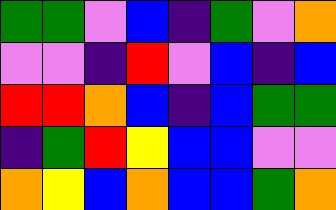[["green", "green", "violet", "blue", "indigo", "green", "violet", "orange"], ["violet", "violet", "indigo", "red", "violet", "blue", "indigo", "blue"], ["red", "red", "orange", "blue", "indigo", "blue", "green", "green"], ["indigo", "green", "red", "yellow", "blue", "blue", "violet", "violet"], ["orange", "yellow", "blue", "orange", "blue", "blue", "green", "orange"]]